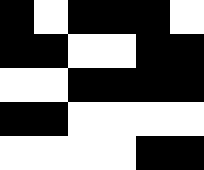[["black", "white", "black", "black", "black", "white"], ["black", "black", "white", "white", "black", "black"], ["white", "white", "black", "black", "black", "black"], ["black", "black", "white", "white", "white", "white"], ["white", "white", "white", "white", "black", "black"]]